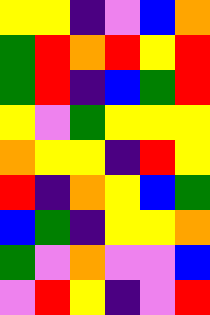[["yellow", "yellow", "indigo", "violet", "blue", "orange"], ["green", "red", "orange", "red", "yellow", "red"], ["green", "red", "indigo", "blue", "green", "red"], ["yellow", "violet", "green", "yellow", "yellow", "yellow"], ["orange", "yellow", "yellow", "indigo", "red", "yellow"], ["red", "indigo", "orange", "yellow", "blue", "green"], ["blue", "green", "indigo", "yellow", "yellow", "orange"], ["green", "violet", "orange", "violet", "violet", "blue"], ["violet", "red", "yellow", "indigo", "violet", "red"]]